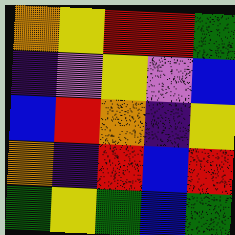[["orange", "yellow", "red", "red", "green"], ["indigo", "violet", "yellow", "violet", "blue"], ["blue", "red", "orange", "indigo", "yellow"], ["orange", "indigo", "red", "blue", "red"], ["green", "yellow", "green", "blue", "green"]]